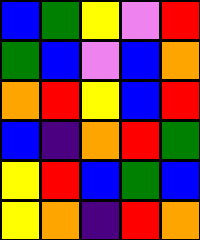[["blue", "green", "yellow", "violet", "red"], ["green", "blue", "violet", "blue", "orange"], ["orange", "red", "yellow", "blue", "red"], ["blue", "indigo", "orange", "red", "green"], ["yellow", "red", "blue", "green", "blue"], ["yellow", "orange", "indigo", "red", "orange"]]